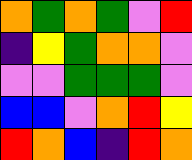[["orange", "green", "orange", "green", "violet", "red"], ["indigo", "yellow", "green", "orange", "orange", "violet"], ["violet", "violet", "green", "green", "green", "violet"], ["blue", "blue", "violet", "orange", "red", "yellow"], ["red", "orange", "blue", "indigo", "red", "orange"]]